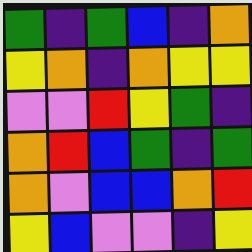[["green", "indigo", "green", "blue", "indigo", "orange"], ["yellow", "orange", "indigo", "orange", "yellow", "yellow"], ["violet", "violet", "red", "yellow", "green", "indigo"], ["orange", "red", "blue", "green", "indigo", "green"], ["orange", "violet", "blue", "blue", "orange", "red"], ["yellow", "blue", "violet", "violet", "indigo", "yellow"]]